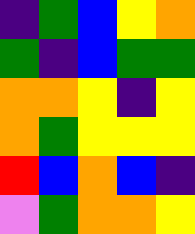[["indigo", "green", "blue", "yellow", "orange"], ["green", "indigo", "blue", "green", "green"], ["orange", "orange", "yellow", "indigo", "yellow"], ["orange", "green", "yellow", "yellow", "yellow"], ["red", "blue", "orange", "blue", "indigo"], ["violet", "green", "orange", "orange", "yellow"]]